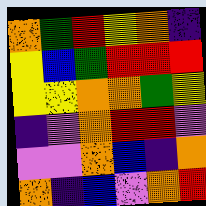[["orange", "green", "red", "yellow", "orange", "indigo"], ["yellow", "blue", "green", "red", "red", "red"], ["yellow", "yellow", "orange", "orange", "green", "yellow"], ["indigo", "violet", "orange", "red", "red", "violet"], ["violet", "violet", "orange", "blue", "indigo", "orange"], ["orange", "indigo", "blue", "violet", "orange", "red"]]